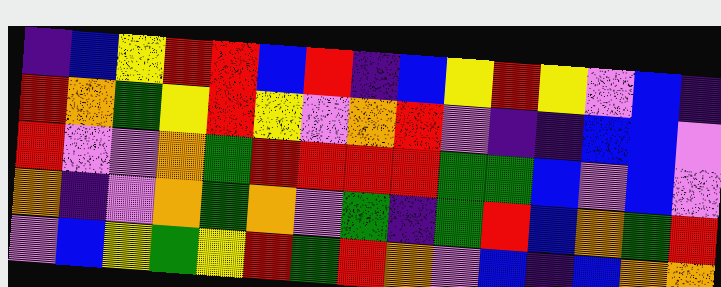[["indigo", "blue", "yellow", "red", "red", "blue", "red", "indigo", "blue", "yellow", "red", "yellow", "violet", "blue", "indigo"], ["red", "orange", "green", "yellow", "red", "yellow", "violet", "orange", "red", "violet", "indigo", "indigo", "blue", "blue", "violet"], ["red", "violet", "violet", "orange", "green", "red", "red", "red", "red", "green", "green", "blue", "violet", "blue", "violet"], ["orange", "indigo", "violet", "orange", "green", "orange", "violet", "green", "indigo", "green", "red", "blue", "orange", "green", "red"], ["violet", "blue", "yellow", "green", "yellow", "red", "green", "red", "orange", "violet", "blue", "indigo", "blue", "orange", "orange"]]